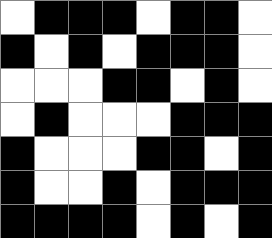[["white", "black", "black", "black", "white", "black", "black", "white"], ["black", "white", "black", "white", "black", "black", "black", "white"], ["white", "white", "white", "black", "black", "white", "black", "white"], ["white", "black", "white", "white", "white", "black", "black", "black"], ["black", "white", "white", "white", "black", "black", "white", "black"], ["black", "white", "white", "black", "white", "black", "black", "black"], ["black", "black", "black", "black", "white", "black", "white", "black"]]